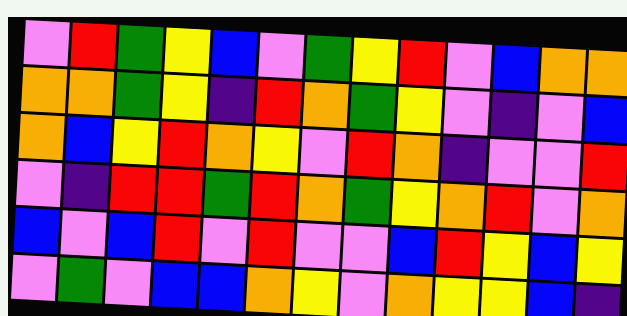[["violet", "red", "green", "yellow", "blue", "violet", "green", "yellow", "red", "violet", "blue", "orange", "orange"], ["orange", "orange", "green", "yellow", "indigo", "red", "orange", "green", "yellow", "violet", "indigo", "violet", "blue"], ["orange", "blue", "yellow", "red", "orange", "yellow", "violet", "red", "orange", "indigo", "violet", "violet", "red"], ["violet", "indigo", "red", "red", "green", "red", "orange", "green", "yellow", "orange", "red", "violet", "orange"], ["blue", "violet", "blue", "red", "violet", "red", "violet", "violet", "blue", "red", "yellow", "blue", "yellow"], ["violet", "green", "violet", "blue", "blue", "orange", "yellow", "violet", "orange", "yellow", "yellow", "blue", "indigo"]]